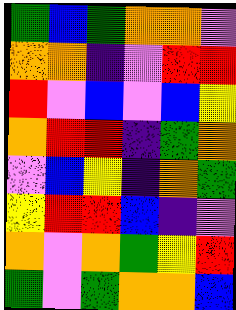[["green", "blue", "green", "orange", "orange", "violet"], ["orange", "orange", "indigo", "violet", "red", "red"], ["red", "violet", "blue", "violet", "blue", "yellow"], ["orange", "red", "red", "indigo", "green", "orange"], ["violet", "blue", "yellow", "indigo", "orange", "green"], ["yellow", "red", "red", "blue", "indigo", "violet"], ["orange", "violet", "orange", "green", "yellow", "red"], ["green", "violet", "green", "orange", "orange", "blue"]]